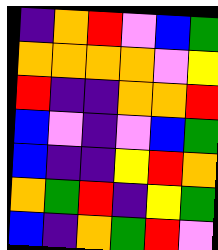[["indigo", "orange", "red", "violet", "blue", "green"], ["orange", "orange", "orange", "orange", "violet", "yellow"], ["red", "indigo", "indigo", "orange", "orange", "red"], ["blue", "violet", "indigo", "violet", "blue", "green"], ["blue", "indigo", "indigo", "yellow", "red", "orange"], ["orange", "green", "red", "indigo", "yellow", "green"], ["blue", "indigo", "orange", "green", "red", "violet"]]